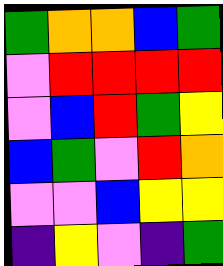[["green", "orange", "orange", "blue", "green"], ["violet", "red", "red", "red", "red"], ["violet", "blue", "red", "green", "yellow"], ["blue", "green", "violet", "red", "orange"], ["violet", "violet", "blue", "yellow", "yellow"], ["indigo", "yellow", "violet", "indigo", "green"]]